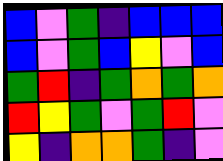[["blue", "violet", "green", "indigo", "blue", "blue", "blue"], ["blue", "violet", "green", "blue", "yellow", "violet", "blue"], ["green", "red", "indigo", "green", "orange", "green", "orange"], ["red", "yellow", "green", "violet", "green", "red", "violet"], ["yellow", "indigo", "orange", "orange", "green", "indigo", "violet"]]